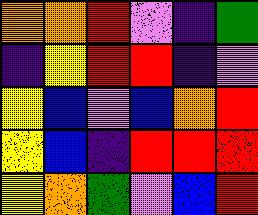[["orange", "orange", "red", "violet", "indigo", "green"], ["indigo", "yellow", "red", "red", "indigo", "violet"], ["yellow", "blue", "violet", "blue", "orange", "red"], ["yellow", "blue", "indigo", "red", "red", "red"], ["yellow", "orange", "green", "violet", "blue", "red"]]